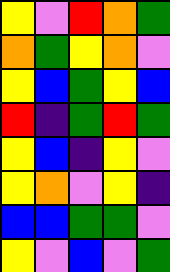[["yellow", "violet", "red", "orange", "green"], ["orange", "green", "yellow", "orange", "violet"], ["yellow", "blue", "green", "yellow", "blue"], ["red", "indigo", "green", "red", "green"], ["yellow", "blue", "indigo", "yellow", "violet"], ["yellow", "orange", "violet", "yellow", "indigo"], ["blue", "blue", "green", "green", "violet"], ["yellow", "violet", "blue", "violet", "green"]]